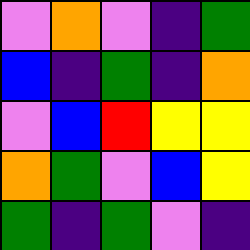[["violet", "orange", "violet", "indigo", "green"], ["blue", "indigo", "green", "indigo", "orange"], ["violet", "blue", "red", "yellow", "yellow"], ["orange", "green", "violet", "blue", "yellow"], ["green", "indigo", "green", "violet", "indigo"]]